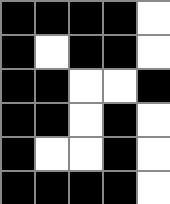[["black", "black", "black", "black", "white"], ["black", "white", "black", "black", "white"], ["black", "black", "white", "white", "black"], ["black", "black", "white", "black", "white"], ["black", "white", "white", "black", "white"], ["black", "black", "black", "black", "white"]]